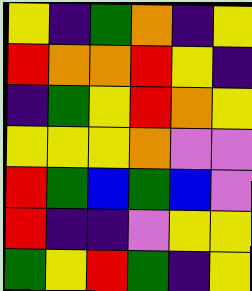[["yellow", "indigo", "green", "orange", "indigo", "yellow"], ["red", "orange", "orange", "red", "yellow", "indigo"], ["indigo", "green", "yellow", "red", "orange", "yellow"], ["yellow", "yellow", "yellow", "orange", "violet", "violet"], ["red", "green", "blue", "green", "blue", "violet"], ["red", "indigo", "indigo", "violet", "yellow", "yellow"], ["green", "yellow", "red", "green", "indigo", "yellow"]]